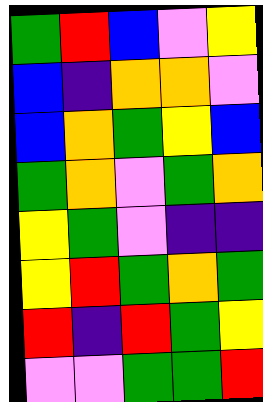[["green", "red", "blue", "violet", "yellow"], ["blue", "indigo", "orange", "orange", "violet"], ["blue", "orange", "green", "yellow", "blue"], ["green", "orange", "violet", "green", "orange"], ["yellow", "green", "violet", "indigo", "indigo"], ["yellow", "red", "green", "orange", "green"], ["red", "indigo", "red", "green", "yellow"], ["violet", "violet", "green", "green", "red"]]